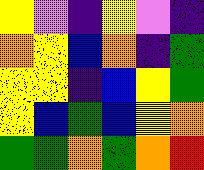[["yellow", "violet", "indigo", "yellow", "violet", "indigo"], ["orange", "yellow", "blue", "orange", "indigo", "green"], ["yellow", "yellow", "indigo", "blue", "yellow", "green"], ["yellow", "blue", "green", "blue", "yellow", "orange"], ["green", "green", "orange", "green", "orange", "red"]]